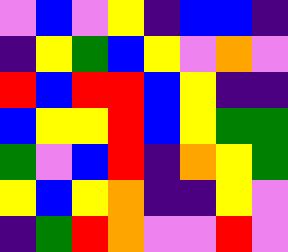[["violet", "blue", "violet", "yellow", "indigo", "blue", "blue", "indigo"], ["indigo", "yellow", "green", "blue", "yellow", "violet", "orange", "violet"], ["red", "blue", "red", "red", "blue", "yellow", "indigo", "indigo"], ["blue", "yellow", "yellow", "red", "blue", "yellow", "green", "green"], ["green", "violet", "blue", "red", "indigo", "orange", "yellow", "green"], ["yellow", "blue", "yellow", "orange", "indigo", "indigo", "yellow", "violet"], ["indigo", "green", "red", "orange", "violet", "violet", "red", "violet"]]